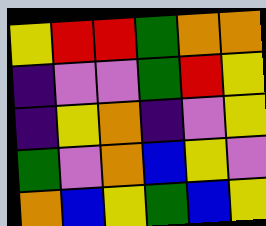[["yellow", "red", "red", "green", "orange", "orange"], ["indigo", "violet", "violet", "green", "red", "yellow"], ["indigo", "yellow", "orange", "indigo", "violet", "yellow"], ["green", "violet", "orange", "blue", "yellow", "violet"], ["orange", "blue", "yellow", "green", "blue", "yellow"]]